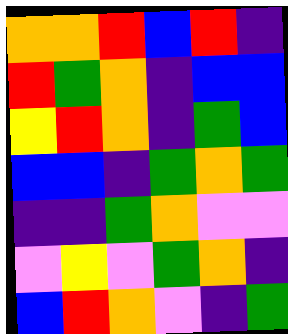[["orange", "orange", "red", "blue", "red", "indigo"], ["red", "green", "orange", "indigo", "blue", "blue"], ["yellow", "red", "orange", "indigo", "green", "blue"], ["blue", "blue", "indigo", "green", "orange", "green"], ["indigo", "indigo", "green", "orange", "violet", "violet"], ["violet", "yellow", "violet", "green", "orange", "indigo"], ["blue", "red", "orange", "violet", "indigo", "green"]]